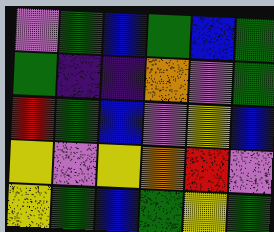[["violet", "green", "blue", "green", "blue", "green"], ["green", "indigo", "indigo", "orange", "violet", "green"], ["red", "green", "blue", "violet", "yellow", "blue"], ["yellow", "violet", "yellow", "orange", "red", "violet"], ["yellow", "green", "blue", "green", "yellow", "green"]]